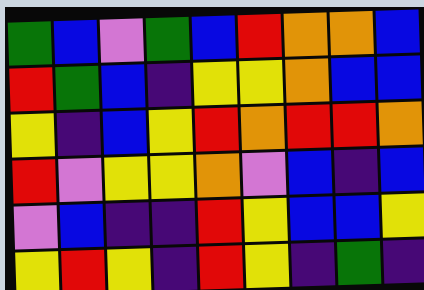[["green", "blue", "violet", "green", "blue", "red", "orange", "orange", "blue"], ["red", "green", "blue", "indigo", "yellow", "yellow", "orange", "blue", "blue"], ["yellow", "indigo", "blue", "yellow", "red", "orange", "red", "red", "orange"], ["red", "violet", "yellow", "yellow", "orange", "violet", "blue", "indigo", "blue"], ["violet", "blue", "indigo", "indigo", "red", "yellow", "blue", "blue", "yellow"], ["yellow", "red", "yellow", "indigo", "red", "yellow", "indigo", "green", "indigo"]]